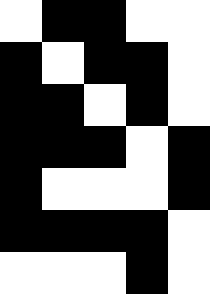[["white", "black", "black", "white", "white"], ["black", "white", "black", "black", "white"], ["black", "black", "white", "black", "white"], ["black", "black", "black", "white", "black"], ["black", "white", "white", "white", "black"], ["black", "black", "black", "black", "white"], ["white", "white", "white", "black", "white"]]